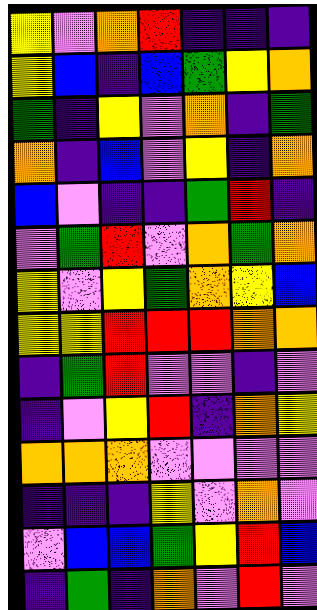[["yellow", "violet", "orange", "red", "indigo", "indigo", "indigo"], ["yellow", "blue", "indigo", "blue", "green", "yellow", "orange"], ["green", "indigo", "yellow", "violet", "orange", "indigo", "green"], ["orange", "indigo", "blue", "violet", "yellow", "indigo", "orange"], ["blue", "violet", "indigo", "indigo", "green", "red", "indigo"], ["violet", "green", "red", "violet", "orange", "green", "orange"], ["yellow", "violet", "yellow", "green", "orange", "yellow", "blue"], ["yellow", "yellow", "red", "red", "red", "orange", "orange"], ["indigo", "green", "red", "violet", "violet", "indigo", "violet"], ["indigo", "violet", "yellow", "red", "indigo", "orange", "yellow"], ["orange", "orange", "orange", "violet", "violet", "violet", "violet"], ["indigo", "indigo", "indigo", "yellow", "violet", "orange", "violet"], ["violet", "blue", "blue", "green", "yellow", "red", "blue"], ["indigo", "green", "indigo", "orange", "violet", "red", "violet"]]